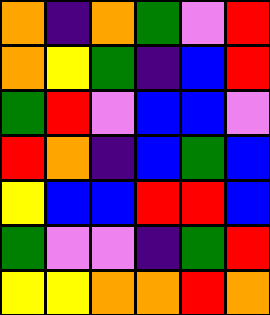[["orange", "indigo", "orange", "green", "violet", "red"], ["orange", "yellow", "green", "indigo", "blue", "red"], ["green", "red", "violet", "blue", "blue", "violet"], ["red", "orange", "indigo", "blue", "green", "blue"], ["yellow", "blue", "blue", "red", "red", "blue"], ["green", "violet", "violet", "indigo", "green", "red"], ["yellow", "yellow", "orange", "orange", "red", "orange"]]